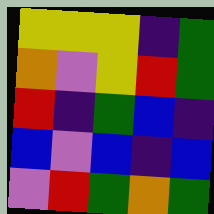[["yellow", "yellow", "yellow", "indigo", "green"], ["orange", "violet", "yellow", "red", "green"], ["red", "indigo", "green", "blue", "indigo"], ["blue", "violet", "blue", "indigo", "blue"], ["violet", "red", "green", "orange", "green"]]